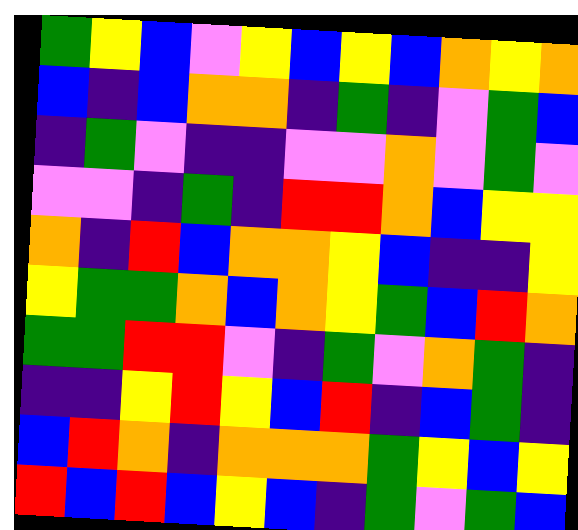[["green", "yellow", "blue", "violet", "yellow", "blue", "yellow", "blue", "orange", "yellow", "orange"], ["blue", "indigo", "blue", "orange", "orange", "indigo", "green", "indigo", "violet", "green", "blue"], ["indigo", "green", "violet", "indigo", "indigo", "violet", "violet", "orange", "violet", "green", "violet"], ["violet", "violet", "indigo", "green", "indigo", "red", "red", "orange", "blue", "yellow", "yellow"], ["orange", "indigo", "red", "blue", "orange", "orange", "yellow", "blue", "indigo", "indigo", "yellow"], ["yellow", "green", "green", "orange", "blue", "orange", "yellow", "green", "blue", "red", "orange"], ["green", "green", "red", "red", "violet", "indigo", "green", "violet", "orange", "green", "indigo"], ["indigo", "indigo", "yellow", "red", "yellow", "blue", "red", "indigo", "blue", "green", "indigo"], ["blue", "red", "orange", "indigo", "orange", "orange", "orange", "green", "yellow", "blue", "yellow"], ["red", "blue", "red", "blue", "yellow", "blue", "indigo", "green", "violet", "green", "blue"]]